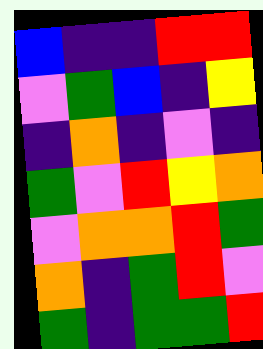[["blue", "indigo", "indigo", "red", "red"], ["violet", "green", "blue", "indigo", "yellow"], ["indigo", "orange", "indigo", "violet", "indigo"], ["green", "violet", "red", "yellow", "orange"], ["violet", "orange", "orange", "red", "green"], ["orange", "indigo", "green", "red", "violet"], ["green", "indigo", "green", "green", "red"]]